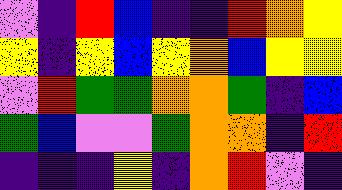[["violet", "indigo", "red", "blue", "indigo", "indigo", "red", "orange", "yellow"], ["yellow", "indigo", "yellow", "blue", "yellow", "orange", "blue", "yellow", "yellow"], ["violet", "red", "green", "green", "orange", "orange", "green", "indigo", "blue"], ["green", "blue", "violet", "violet", "green", "orange", "orange", "indigo", "red"], ["indigo", "indigo", "indigo", "yellow", "indigo", "orange", "red", "violet", "indigo"]]